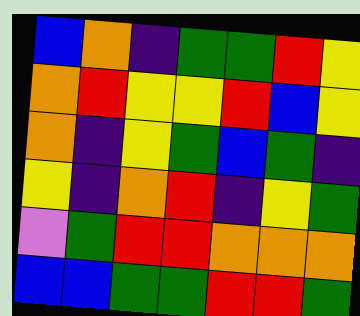[["blue", "orange", "indigo", "green", "green", "red", "yellow"], ["orange", "red", "yellow", "yellow", "red", "blue", "yellow"], ["orange", "indigo", "yellow", "green", "blue", "green", "indigo"], ["yellow", "indigo", "orange", "red", "indigo", "yellow", "green"], ["violet", "green", "red", "red", "orange", "orange", "orange"], ["blue", "blue", "green", "green", "red", "red", "green"]]